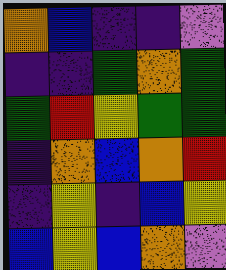[["orange", "blue", "indigo", "indigo", "violet"], ["indigo", "indigo", "green", "orange", "green"], ["green", "red", "yellow", "green", "green"], ["indigo", "orange", "blue", "orange", "red"], ["indigo", "yellow", "indigo", "blue", "yellow"], ["blue", "yellow", "blue", "orange", "violet"]]